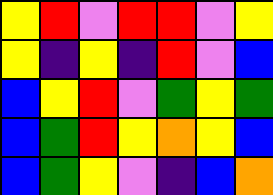[["yellow", "red", "violet", "red", "red", "violet", "yellow"], ["yellow", "indigo", "yellow", "indigo", "red", "violet", "blue"], ["blue", "yellow", "red", "violet", "green", "yellow", "green"], ["blue", "green", "red", "yellow", "orange", "yellow", "blue"], ["blue", "green", "yellow", "violet", "indigo", "blue", "orange"]]